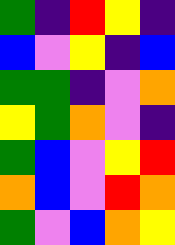[["green", "indigo", "red", "yellow", "indigo"], ["blue", "violet", "yellow", "indigo", "blue"], ["green", "green", "indigo", "violet", "orange"], ["yellow", "green", "orange", "violet", "indigo"], ["green", "blue", "violet", "yellow", "red"], ["orange", "blue", "violet", "red", "orange"], ["green", "violet", "blue", "orange", "yellow"]]